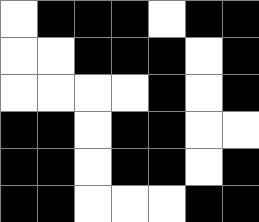[["white", "black", "black", "black", "white", "black", "black"], ["white", "white", "black", "black", "black", "white", "black"], ["white", "white", "white", "white", "black", "white", "black"], ["black", "black", "white", "black", "black", "white", "white"], ["black", "black", "white", "black", "black", "white", "black"], ["black", "black", "white", "white", "white", "black", "black"]]